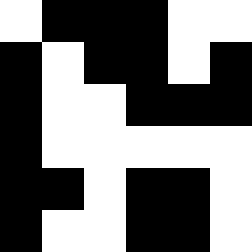[["white", "black", "black", "black", "white", "white"], ["black", "white", "black", "black", "white", "black"], ["black", "white", "white", "black", "black", "black"], ["black", "white", "white", "white", "white", "white"], ["black", "black", "white", "black", "black", "white"], ["black", "white", "white", "black", "black", "white"]]